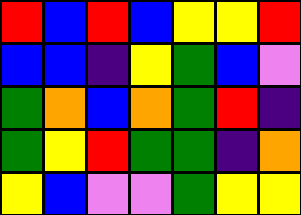[["red", "blue", "red", "blue", "yellow", "yellow", "red"], ["blue", "blue", "indigo", "yellow", "green", "blue", "violet"], ["green", "orange", "blue", "orange", "green", "red", "indigo"], ["green", "yellow", "red", "green", "green", "indigo", "orange"], ["yellow", "blue", "violet", "violet", "green", "yellow", "yellow"]]